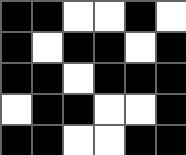[["black", "black", "white", "white", "black", "white"], ["black", "white", "black", "black", "white", "black"], ["black", "black", "white", "black", "black", "black"], ["white", "black", "black", "white", "white", "black"], ["black", "black", "white", "white", "black", "black"]]